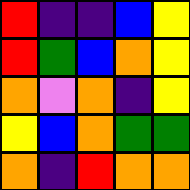[["red", "indigo", "indigo", "blue", "yellow"], ["red", "green", "blue", "orange", "yellow"], ["orange", "violet", "orange", "indigo", "yellow"], ["yellow", "blue", "orange", "green", "green"], ["orange", "indigo", "red", "orange", "orange"]]